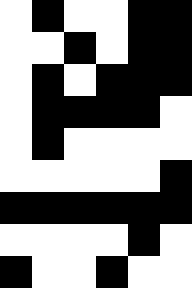[["white", "black", "white", "white", "black", "black"], ["white", "white", "black", "white", "black", "black"], ["white", "black", "white", "black", "black", "black"], ["white", "black", "black", "black", "black", "white"], ["white", "black", "white", "white", "white", "white"], ["white", "white", "white", "white", "white", "black"], ["black", "black", "black", "black", "black", "black"], ["white", "white", "white", "white", "black", "white"], ["black", "white", "white", "black", "white", "white"]]